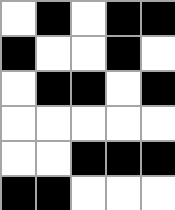[["white", "black", "white", "black", "black"], ["black", "white", "white", "black", "white"], ["white", "black", "black", "white", "black"], ["white", "white", "white", "white", "white"], ["white", "white", "black", "black", "black"], ["black", "black", "white", "white", "white"]]